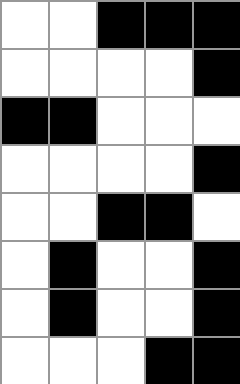[["white", "white", "black", "black", "black"], ["white", "white", "white", "white", "black"], ["black", "black", "white", "white", "white"], ["white", "white", "white", "white", "black"], ["white", "white", "black", "black", "white"], ["white", "black", "white", "white", "black"], ["white", "black", "white", "white", "black"], ["white", "white", "white", "black", "black"]]